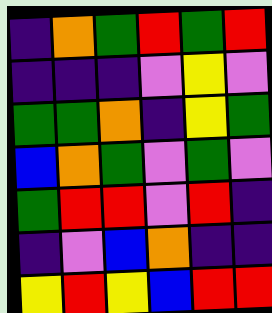[["indigo", "orange", "green", "red", "green", "red"], ["indigo", "indigo", "indigo", "violet", "yellow", "violet"], ["green", "green", "orange", "indigo", "yellow", "green"], ["blue", "orange", "green", "violet", "green", "violet"], ["green", "red", "red", "violet", "red", "indigo"], ["indigo", "violet", "blue", "orange", "indigo", "indigo"], ["yellow", "red", "yellow", "blue", "red", "red"]]